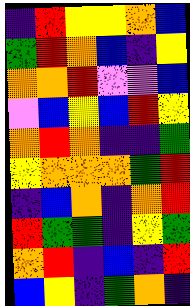[["indigo", "red", "yellow", "yellow", "orange", "blue"], ["green", "red", "orange", "blue", "indigo", "yellow"], ["orange", "orange", "red", "violet", "violet", "blue"], ["violet", "blue", "yellow", "blue", "red", "yellow"], ["orange", "red", "orange", "indigo", "indigo", "green"], ["yellow", "orange", "orange", "orange", "green", "red"], ["indigo", "blue", "orange", "indigo", "orange", "red"], ["red", "green", "green", "indigo", "yellow", "green"], ["orange", "red", "indigo", "blue", "indigo", "red"], ["blue", "yellow", "indigo", "green", "orange", "indigo"]]